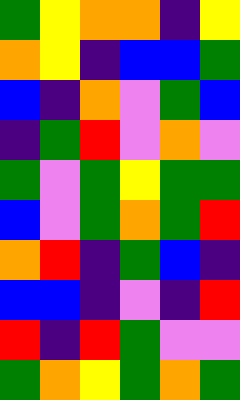[["green", "yellow", "orange", "orange", "indigo", "yellow"], ["orange", "yellow", "indigo", "blue", "blue", "green"], ["blue", "indigo", "orange", "violet", "green", "blue"], ["indigo", "green", "red", "violet", "orange", "violet"], ["green", "violet", "green", "yellow", "green", "green"], ["blue", "violet", "green", "orange", "green", "red"], ["orange", "red", "indigo", "green", "blue", "indigo"], ["blue", "blue", "indigo", "violet", "indigo", "red"], ["red", "indigo", "red", "green", "violet", "violet"], ["green", "orange", "yellow", "green", "orange", "green"]]